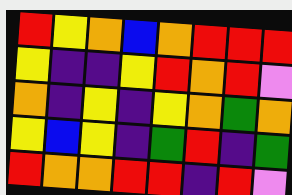[["red", "yellow", "orange", "blue", "orange", "red", "red", "red"], ["yellow", "indigo", "indigo", "yellow", "red", "orange", "red", "violet"], ["orange", "indigo", "yellow", "indigo", "yellow", "orange", "green", "orange"], ["yellow", "blue", "yellow", "indigo", "green", "red", "indigo", "green"], ["red", "orange", "orange", "red", "red", "indigo", "red", "violet"]]